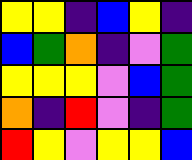[["yellow", "yellow", "indigo", "blue", "yellow", "indigo"], ["blue", "green", "orange", "indigo", "violet", "green"], ["yellow", "yellow", "yellow", "violet", "blue", "green"], ["orange", "indigo", "red", "violet", "indigo", "green"], ["red", "yellow", "violet", "yellow", "yellow", "blue"]]